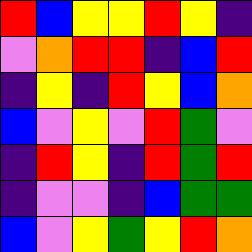[["red", "blue", "yellow", "yellow", "red", "yellow", "indigo"], ["violet", "orange", "red", "red", "indigo", "blue", "red"], ["indigo", "yellow", "indigo", "red", "yellow", "blue", "orange"], ["blue", "violet", "yellow", "violet", "red", "green", "violet"], ["indigo", "red", "yellow", "indigo", "red", "green", "red"], ["indigo", "violet", "violet", "indigo", "blue", "green", "green"], ["blue", "violet", "yellow", "green", "yellow", "red", "orange"]]